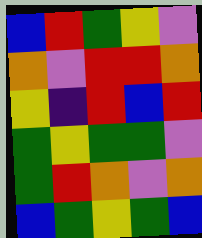[["blue", "red", "green", "yellow", "violet"], ["orange", "violet", "red", "red", "orange"], ["yellow", "indigo", "red", "blue", "red"], ["green", "yellow", "green", "green", "violet"], ["green", "red", "orange", "violet", "orange"], ["blue", "green", "yellow", "green", "blue"]]